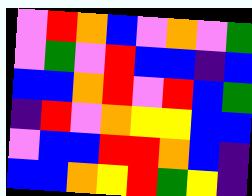[["violet", "red", "orange", "blue", "violet", "orange", "violet", "green"], ["violet", "green", "violet", "red", "blue", "blue", "indigo", "blue"], ["blue", "blue", "orange", "red", "violet", "red", "blue", "green"], ["indigo", "red", "violet", "orange", "yellow", "yellow", "blue", "blue"], ["violet", "blue", "blue", "red", "red", "orange", "blue", "indigo"], ["blue", "blue", "orange", "yellow", "red", "green", "yellow", "indigo"]]